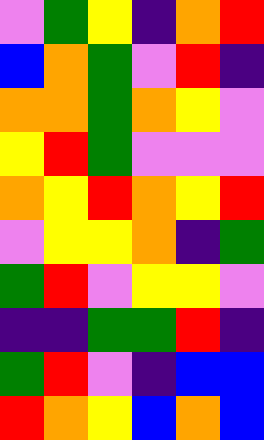[["violet", "green", "yellow", "indigo", "orange", "red"], ["blue", "orange", "green", "violet", "red", "indigo"], ["orange", "orange", "green", "orange", "yellow", "violet"], ["yellow", "red", "green", "violet", "violet", "violet"], ["orange", "yellow", "red", "orange", "yellow", "red"], ["violet", "yellow", "yellow", "orange", "indigo", "green"], ["green", "red", "violet", "yellow", "yellow", "violet"], ["indigo", "indigo", "green", "green", "red", "indigo"], ["green", "red", "violet", "indigo", "blue", "blue"], ["red", "orange", "yellow", "blue", "orange", "blue"]]